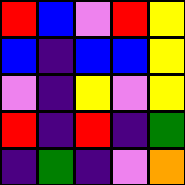[["red", "blue", "violet", "red", "yellow"], ["blue", "indigo", "blue", "blue", "yellow"], ["violet", "indigo", "yellow", "violet", "yellow"], ["red", "indigo", "red", "indigo", "green"], ["indigo", "green", "indigo", "violet", "orange"]]